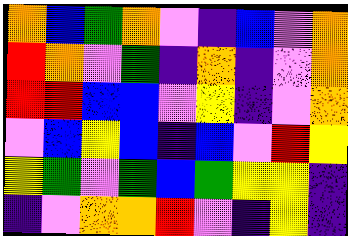[["orange", "blue", "green", "orange", "violet", "indigo", "blue", "violet", "orange"], ["red", "orange", "violet", "green", "indigo", "orange", "indigo", "violet", "orange"], ["red", "red", "blue", "blue", "violet", "yellow", "indigo", "violet", "orange"], ["violet", "blue", "yellow", "blue", "indigo", "blue", "violet", "red", "yellow"], ["yellow", "green", "violet", "green", "blue", "green", "yellow", "yellow", "indigo"], ["indigo", "violet", "orange", "orange", "red", "violet", "indigo", "yellow", "indigo"]]